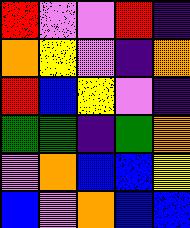[["red", "violet", "violet", "red", "indigo"], ["orange", "yellow", "violet", "indigo", "orange"], ["red", "blue", "yellow", "violet", "indigo"], ["green", "green", "indigo", "green", "orange"], ["violet", "orange", "blue", "blue", "yellow"], ["blue", "violet", "orange", "blue", "blue"]]